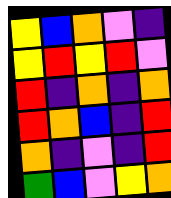[["yellow", "blue", "orange", "violet", "indigo"], ["yellow", "red", "yellow", "red", "violet"], ["red", "indigo", "orange", "indigo", "orange"], ["red", "orange", "blue", "indigo", "red"], ["orange", "indigo", "violet", "indigo", "red"], ["green", "blue", "violet", "yellow", "orange"]]